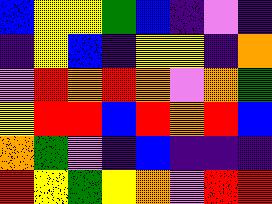[["blue", "yellow", "yellow", "green", "blue", "indigo", "violet", "indigo"], ["indigo", "yellow", "blue", "indigo", "yellow", "yellow", "indigo", "orange"], ["violet", "red", "orange", "red", "orange", "violet", "orange", "green"], ["yellow", "red", "red", "blue", "red", "orange", "red", "blue"], ["orange", "green", "violet", "indigo", "blue", "indigo", "indigo", "indigo"], ["red", "yellow", "green", "yellow", "orange", "violet", "red", "red"]]